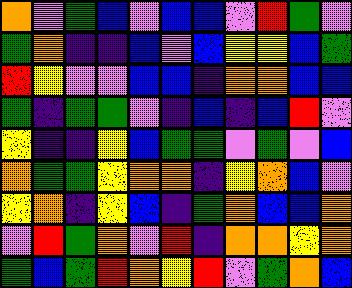[["orange", "violet", "green", "blue", "violet", "blue", "blue", "violet", "red", "green", "violet"], ["green", "orange", "indigo", "indigo", "blue", "violet", "blue", "yellow", "yellow", "blue", "green"], ["red", "yellow", "violet", "violet", "blue", "blue", "indigo", "orange", "orange", "blue", "blue"], ["green", "indigo", "green", "green", "violet", "indigo", "blue", "indigo", "blue", "red", "violet"], ["yellow", "indigo", "indigo", "yellow", "blue", "green", "green", "violet", "green", "violet", "blue"], ["orange", "green", "green", "yellow", "orange", "orange", "indigo", "yellow", "orange", "blue", "violet"], ["yellow", "orange", "indigo", "yellow", "blue", "indigo", "green", "orange", "blue", "blue", "orange"], ["violet", "red", "green", "orange", "violet", "red", "indigo", "orange", "orange", "yellow", "orange"], ["green", "blue", "green", "red", "orange", "yellow", "red", "violet", "green", "orange", "blue"]]